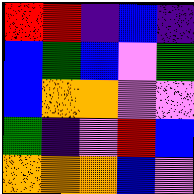[["red", "red", "indigo", "blue", "indigo"], ["blue", "green", "blue", "violet", "green"], ["blue", "orange", "orange", "violet", "violet"], ["green", "indigo", "violet", "red", "blue"], ["orange", "orange", "orange", "blue", "violet"]]